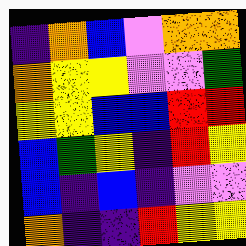[["indigo", "orange", "blue", "violet", "orange", "orange"], ["orange", "yellow", "yellow", "violet", "violet", "green"], ["yellow", "yellow", "blue", "blue", "red", "red"], ["blue", "green", "yellow", "indigo", "red", "yellow"], ["blue", "indigo", "blue", "indigo", "violet", "violet"], ["orange", "indigo", "indigo", "red", "yellow", "yellow"]]